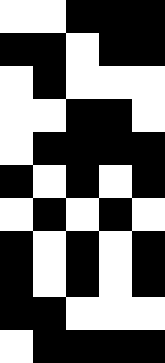[["white", "white", "black", "black", "black"], ["black", "black", "white", "black", "black"], ["white", "black", "white", "white", "white"], ["white", "white", "black", "black", "white"], ["white", "black", "black", "black", "black"], ["black", "white", "black", "white", "black"], ["white", "black", "white", "black", "white"], ["black", "white", "black", "white", "black"], ["black", "white", "black", "white", "black"], ["black", "black", "white", "white", "white"], ["white", "black", "black", "black", "black"]]